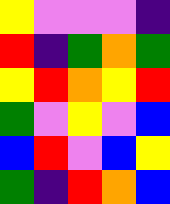[["yellow", "violet", "violet", "violet", "indigo"], ["red", "indigo", "green", "orange", "green"], ["yellow", "red", "orange", "yellow", "red"], ["green", "violet", "yellow", "violet", "blue"], ["blue", "red", "violet", "blue", "yellow"], ["green", "indigo", "red", "orange", "blue"]]